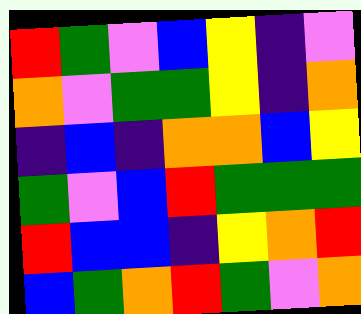[["red", "green", "violet", "blue", "yellow", "indigo", "violet"], ["orange", "violet", "green", "green", "yellow", "indigo", "orange"], ["indigo", "blue", "indigo", "orange", "orange", "blue", "yellow"], ["green", "violet", "blue", "red", "green", "green", "green"], ["red", "blue", "blue", "indigo", "yellow", "orange", "red"], ["blue", "green", "orange", "red", "green", "violet", "orange"]]